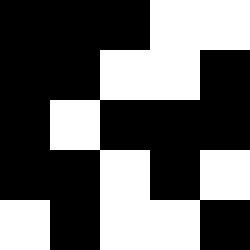[["black", "black", "black", "white", "white"], ["black", "black", "white", "white", "black"], ["black", "white", "black", "black", "black"], ["black", "black", "white", "black", "white"], ["white", "black", "white", "white", "black"]]